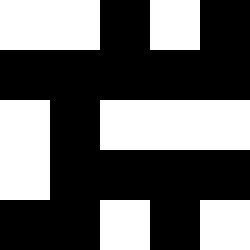[["white", "white", "black", "white", "black"], ["black", "black", "black", "black", "black"], ["white", "black", "white", "white", "white"], ["white", "black", "black", "black", "black"], ["black", "black", "white", "black", "white"]]